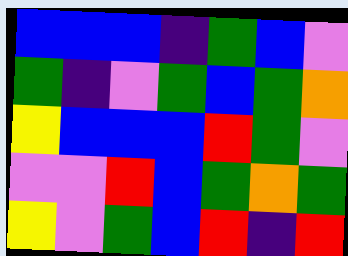[["blue", "blue", "blue", "indigo", "green", "blue", "violet"], ["green", "indigo", "violet", "green", "blue", "green", "orange"], ["yellow", "blue", "blue", "blue", "red", "green", "violet"], ["violet", "violet", "red", "blue", "green", "orange", "green"], ["yellow", "violet", "green", "blue", "red", "indigo", "red"]]